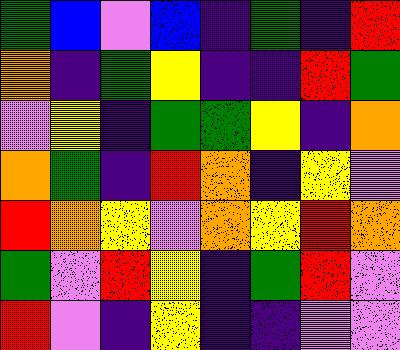[["green", "blue", "violet", "blue", "indigo", "green", "indigo", "red"], ["orange", "indigo", "green", "yellow", "indigo", "indigo", "red", "green"], ["violet", "yellow", "indigo", "green", "green", "yellow", "indigo", "orange"], ["orange", "green", "indigo", "red", "orange", "indigo", "yellow", "violet"], ["red", "orange", "yellow", "violet", "orange", "yellow", "red", "orange"], ["green", "violet", "red", "yellow", "indigo", "green", "red", "violet"], ["red", "violet", "indigo", "yellow", "indigo", "indigo", "violet", "violet"]]